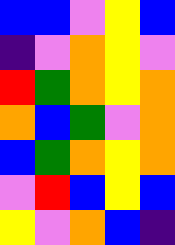[["blue", "blue", "violet", "yellow", "blue"], ["indigo", "violet", "orange", "yellow", "violet"], ["red", "green", "orange", "yellow", "orange"], ["orange", "blue", "green", "violet", "orange"], ["blue", "green", "orange", "yellow", "orange"], ["violet", "red", "blue", "yellow", "blue"], ["yellow", "violet", "orange", "blue", "indigo"]]